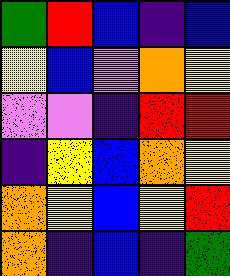[["green", "red", "blue", "indigo", "blue"], ["yellow", "blue", "violet", "orange", "yellow"], ["violet", "violet", "indigo", "red", "red"], ["indigo", "yellow", "blue", "orange", "yellow"], ["orange", "yellow", "blue", "yellow", "red"], ["orange", "indigo", "blue", "indigo", "green"]]